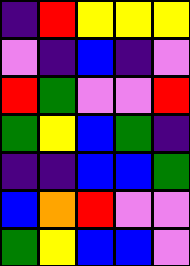[["indigo", "red", "yellow", "yellow", "yellow"], ["violet", "indigo", "blue", "indigo", "violet"], ["red", "green", "violet", "violet", "red"], ["green", "yellow", "blue", "green", "indigo"], ["indigo", "indigo", "blue", "blue", "green"], ["blue", "orange", "red", "violet", "violet"], ["green", "yellow", "blue", "blue", "violet"]]